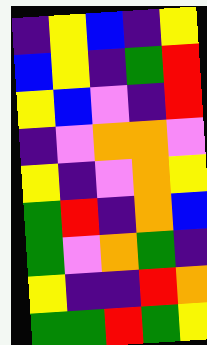[["indigo", "yellow", "blue", "indigo", "yellow"], ["blue", "yellow", "indigo", "green", "red"], ["yellow", "blue", "violet", "indigo", "red"], ["indigo", "violet", "orange", "orange", "violet"], ["yellow", "indigo", "violet", "orange", "yellow"], ["green", "red", "indigo", "orange", "blue"], ["green", "violet", "orange", "green", "indigo"], ["yellow", "indigo", "indigo", "red", "orange"], ["green", "green", "red", "green", "yellow"]]